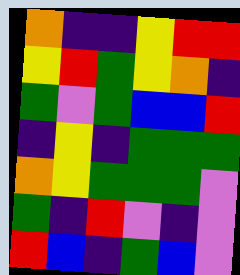[["orange", "indigo", "indigo", "yellow", "red", "red"], ["yellow", "red", "green", "yellow", "orange", "indigo"], ["green", "violet", "green", "blue", "blue", "red"], ["indigo", "yellow", "indigo", "green", "green", "green"], ["orange", "yellow", "green", "green", "green", "violet"], ["green", "indigo", "red", "violet", "indigo", "violet"], ["red", "blue", "indigo", "green", "blue", "violet"]]